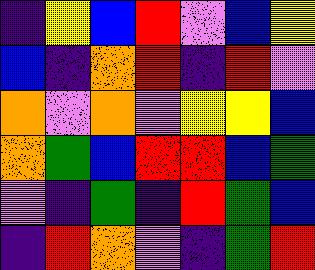[["indigo", "yellow", "blue", "red", "violet", "blue", "yellow"], ["blue", "indigo", "orange", "red", "indigo", "red", "violet"], ["orange", "violet", "orange", "violet", "yellow", "yellow", "blue"], ["orange", "green", "blue", "red", "red", "blue", "green"], ["violet", "indigo", "green", "indigo", "red", "green", "blue"], ["indigo", "red", "orange", "violet", "indigo", "green", "red"]]